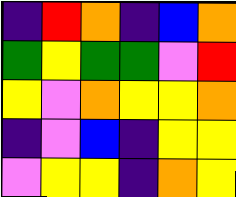[["indigo", "red", "orange", "indigo", "blue", "orange"], ["green", "yellow", "green", "green", "violet", "red"], ["yellow", "violet", "orange", "yellow", "yellow", "orange"], ["indigo", "violet", "blue", "indigo", "yellow", "yellow"], ["violet", "yellow", "yellow", "indigo", "orange", "yellow"]]